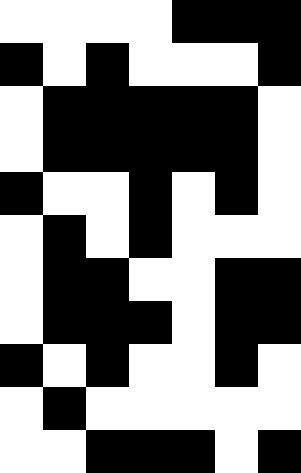[["white", "white", "white", "white", "black", "black", "black"], ["black", "white", "black", "white", "white", "white", "black"], ["white", "black", "black", "black", "black", "black", "white"], ["white", "black", "black", "black", "black", "black", "white"], ["black", "white", "white", "black", "white", "black", "white"], ["white", "black", "white", "black", "white", "white", "white"], ["white", "black", "black", "white", "white", "black", "black"], ["white", "black", "black", "black", "white", "black", "black"], ["black", "white", "black", "white", "white", "black", "white"], ["white", "black", "white", "white", "white", "white", "white"], ["white", "white", "black", "black", "black", "white", "black"]]